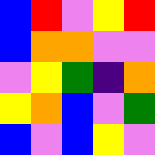[["blue", "red", "violet", "yellow", "red"], ["blue", "orange", "orange", "violet", "violet"], ["violet", "yellow", "green", "indigo", "orange"], ["yellow", "orange", "blue", "violet", "green"], ["blue", "violet", "blue", "yellow", "violet"]]